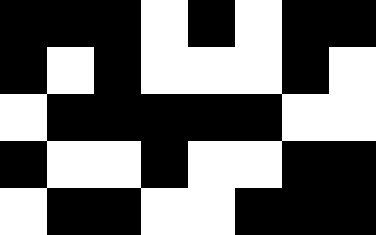[["black", "black", "black", "white", "black", "white", "black", "black"], ["black", "white", "black", "white", "white", "white", "black", "white"], ["white", "black", "black", "black", "black", "black", "white", "white"], ["black", "white", "white", "black", "white", "white", "black", "black"], ["white", "black", "black", "white", "white", "black", "black", "black"]]